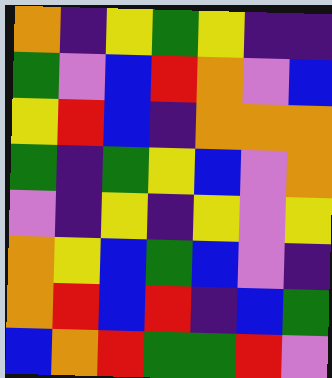[["orange", "indigo", "yellow", "green", "yellow", "indigo", "indigo"], ["green", "violet", "blue", "red", "orange", "violet", "blue"], ["yellow", "red", "blue", "indigo", "orange", "orange", "orange"], ["green", "indigo", "green", "yellow", "blue", "violet", "orange"], ["violet", "indigo", "yellow", "indigo", "yellow", "violet", "yellow"], ["orange", "yellow", "blue", "green", "blue", "violet", "indigo"], ["orange", "red", "blue", "red", "indigo", "blue", "green"], ["blue", "orange", "red", "green", "green", "red", "violet"]]